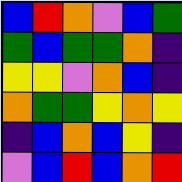[["blue", "red", "orange", "violet", "blue", "green"], ["green", "blue", "green", "green", "orange", "indigo"], ["yellow", "yellow", "violet", "orange", "blue", "indigo"], ["orange", "green", "green", "yellow", "orange", "yellow"], ["indigo", "blue", "orange", "blue", "yellow", "indigo"], ["violet", "blue", "red", "blue", "orange", "red"]]